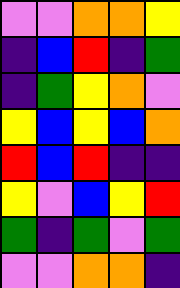[["violet", "violet", "orange", "orange", "yellow"], ["indigo", "blue", "red", "indigo", "green"], ["indigo", "green", "yellow", "orange", "violet"], ["yellow", "blue", "yellow", "blue", "orange"], ["red", "blue", "red", "indigo", "indigo"], ["yellow", "violet", "blue", "yellow", "red"], ["green", "indigo", "green", "violet", "green"], ["violet", "violet", "orange", "orange", "indigo"]]